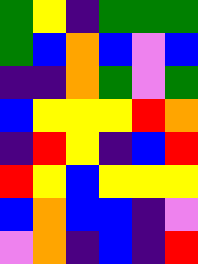[["green", "yellow", "indigo", "green", "green", "green"], ["green", "blue", "orange", "blue", "violet", "blue"], ["indigo", "indigo", "orange", "green", "violet", "green"], ["blue", "yellow", "yellow", "yellow", "red", "orange"], ["indigo", "red", "yellow", "indigo", "blue", "red"], ["red", "yellow", "blue", "yellow", "yellow", "yellow"], ["blue", "orange", "blue", "blue", "indigo", "violet"], ["violet", "orange", "indigo", "blue", "indigo", "red"]]